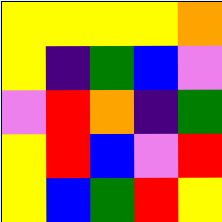[["yellow", "yellow", "yellow", "yellow", "orange"], ["yellow", "indigo", "green", "blue", "violet"], ["violet", "red", "orange", "indigo", "green"], ["yellow", "red", "blue", "violet", "red"], ["yellow", "blue", "green", "red", "yellow"]]